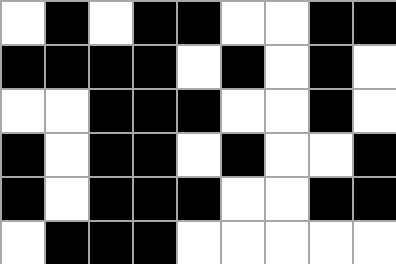[["white", "black", "white", "black", "black", "white", "white", "black", "black"], ["black", "black", "black", "black", "white", "black", "white", "black", "white"], ["white", "white", "black", "black", "black", "white", "white", "black", "white"], ["black", "white", "black", "black", "white", "black", "white", "white", "black"], ["black", "white", "black", "black", "black", "white", "white", "black", "black"], ["white", "black", "black", "black", "white", "white", "white", "white", "white"]]